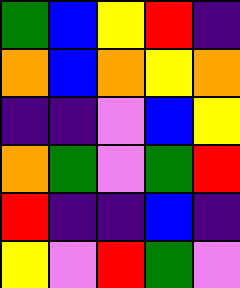[["green", "blue", "yellow", "red", "indigo"], ["orange", "blue", "orange", "yellow", "orange"], ["indigo", "indigo", "violet", "blue", "yellow"], ["orange", "green", "violet", "green", "red"], ["red", "indigo", "indigo", "blue", "indigo"], ["yellow", "violet", "red", "green", "violet"]]